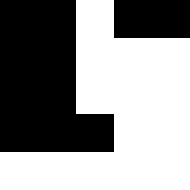[["black", "black", "white", "black", "black"], ["black", "black", "white", "white", "white"], ["black", "black", "white", "white", "white"], ["black", "black", "black", "white", "white"], ["white", "white", "white", "white", "white"]]